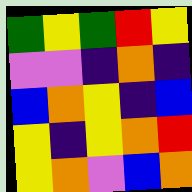[["green", "yellow", "green", "red", "yellow"], ["violet", "violet", "indigo", "orange", "indigo"], ["blue", "orange", "yellow", "indigo", "blue"], ["yellow", "indigo", "yellow", "orange", "red"], ["yellow", "orange", "violet", "blue", "orange"]]